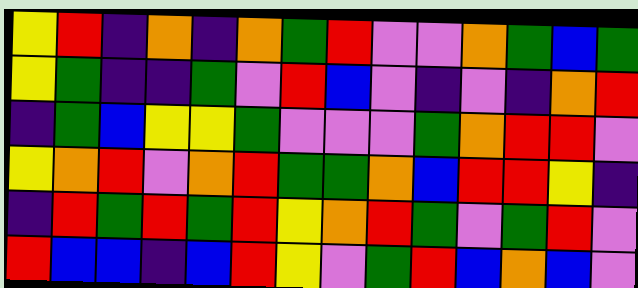[["yellow", "red", "indigo", "orange", "indigo", "orange", "green", "red", "violet", "violet", "orange", "green", "blue", "green"], ["yellow", "green", "indigo", "indigo", "green", "violet", "red", "blue", "violet", "indigo", "violet", "indigo", "orange", "red"], ["indigo", "green", "blue", "yellow", "yellow", "green", "violet", "violet", "violet", "green", "orange", "red", "red", "violet"], ["yellow", "orange", "red", "violet", "orange", "red", "green", "green", "orange", "blue", "red", "red", "yellow", "indigo"], ["indigo", "red", "green", "red", "green", "red", "yellow", "orange", "red", "green", "violet", "green", "red", "violet"], ["red", "blue", "blue", "indigo", "blue", "red", "yellow", "violet", "green", "red", "blue", "orange", "blue", "violet"]]